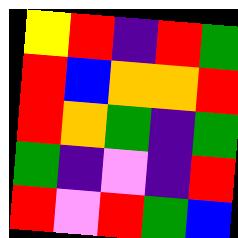[["yellow", "red", "indigo", "red", "green"], ["red", "blue", "orange", "orange", "red"], ["red", "orange", "green", "indigo", "green"], ["green", "indigo", "violet", "indigo", "red"], ["red", "violet", "red", "green", "blue"]]